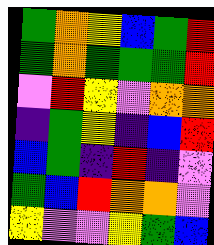[["green", "orange", "yellow", "blue", "green", "red"], ["green", "orange", "green", "green", "green", "red"], ["violet", "red", "yellow", "violet", "orange", "orange"], ["indigo", "green", "yellow", "indigo", "blue", "red"], ["blue", "green", "indigo", "red", "indigo", "violet"], ["green", "blue", "red", "orange", "orange", "violet"], ["yellow", "violet", "violet", "yellow", "green", "blue"]]